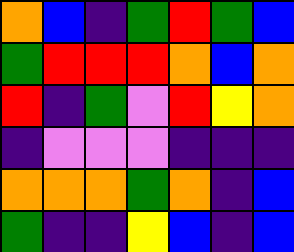[["orange", "blue", "indigo", "green", "red", "green", "blue"], ["green", "red", "red", "red", "orange", "blue", "orange"], ["red", "indigo", "green", "violet", "red", "yellow", "orange"], ["indigo", "violet", "violet", "violet", "indigo", "indigo", "indigo"], ["orange", "orange", "orange", "green", "orange", "indigo", "blue"], ["green", "indigo", "indigo", "yellow", "blue", "indigo", "blue"]]